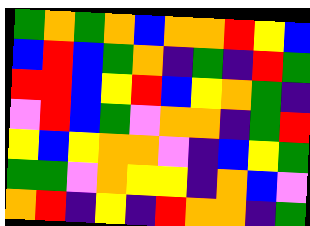[["green", "orange", "green", "orange", "blue", "orange", "orange", "red", "yellow", "blue"], ["blue", "red", "blue", "green", "orange", "indigo", "green", "indigo", "red", "green"], ["red", "red", "blue", "yellow", "red", "blue", "yellow", "orange", "green", "indigo"], ["violet", "red", "blue", "green", "violet", "orange", "orange", "indigo", "green", "red"], ["yellow", "blue", "yellow", "orange", "orange", "violet", "indigo", "blue", "yellow", "green"], ["green", "green", "violet", "orange", "yellow", "yellow", "indigo", "orange", "blue", "violet"], ["orange", "red", "indigo", "yellow", "indigo", "red", "orange", "orange", "indigo", "green"]]